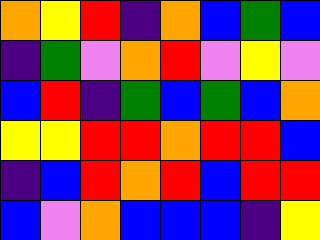[["orange", "yellow", "red", "indigo", "orange", "blue", "green", "blue"], ["indigo", "green", "violet", "orange", "red", "violet", "yellow", "violet"], ["blue", "red", "indigo", "green", "blue", "green", "blue", "orange"], ["yellow", "yellow", "red", "red", "orange", "red", "red", "blue"], ["indigo", "blue", "red", "orange", "red", "blue", "red", "red"], ["blue", "violet", "orange", "blue", "blue", "blue", "indigo", "yellow"]]